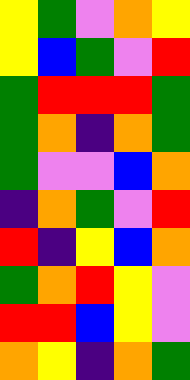[["yellow", "green", "violet", "orange", "yellow"], ["yellow", "blue", "green", "violet", "red"], ["green", "red", "red", "red", "green"], ["green", "orange", "indigo", "orange", "green"], ["green", "violet", "violet", "blue", "orange"], ["indigo", "orange", "green", "violet", "red"], ["red", "indigo", "yellow", "blue", "orange"], ["green", "orange", "red", "yellow", "violet"], ["red", "red", "blue", "yellow", "violet"], ["orange", "yellow", "indigo", "orange", "green"]]